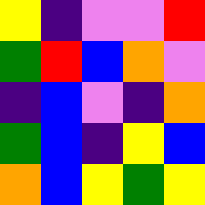[["yellow", "indigo", "violet", "violet", "red"], ["green", "red", "blue", "orange", "violet"], ["indigo", "blue", "violet", "indigo", "orange"], ["green", "blue", "indigo", "yellow", "blue"], ["orange", "blue", "yellow", "green", "yellow"]]